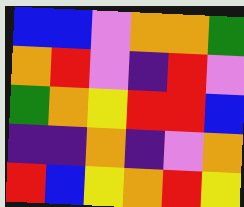[["blue", "blue", "violet", "orange", "orange", "green"], ["orange", "red", "violet", "indigo", "red", "violet"], ["green", "orange", "yellow", "red", "red", "blue"], ["indigo", "indigo", "orange", "indigo", "violet", "orange"], ["red", "blue", "yellow", "orange", "red", "yellow"]]